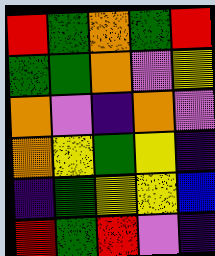[["red", "green", "orange", "green", "red"], ["green", "green", "orange", "violet", "yellow"], ["orange", "violet", "indigo", "orange", "violet"], ["orange", "yellow", "green", "yellow", "indigo"], ["indigo", "green", "yellow", "yellow", "blue"], ["red", "green", "red", "violet", "indigo"]]